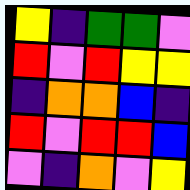[["yellow", "indigo", "green", "green", "violet"], ["red", "violet", "red", "yellow", "yellow"], ["indigo", "orange", "orange", "blue", "indigo"], ["red", "violet", "red", "red", "blue"], ["violet", "indigo", "orange", "violet", "yellow"]]